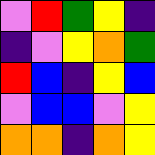[["violet", "red", "green", "yellow", "indigo"], ["indigo", "violet", "yellow", "orange", "green"], ["red", "blue", "indigo", "yellow", "blue"], ["violet", "blue", "blue", "violet", "yellow"], ["orange", "orange", "indigo", "orange", "yellow"]]